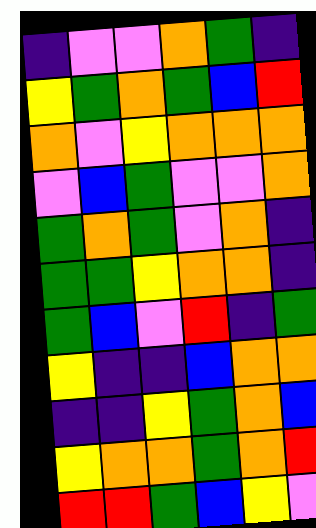[["indigo", "violet", "violet", "orange", "green", "indigo"], ["yellow", "green", "orange", "green", "blue", "red"], ["orange", "violet", "yellow", "orange", "orange", "orange"], ["violet", "blue", "green", "violet", "violet", "orange"], ["green", "orange", "green", "violet", "orange", "indigo"], ["green", "green", "yellow", "orange", "orange", "indigo"], ["green", "blue", "violet", "red", "indigo", "green"], ["yellow", "indigo", "indigo", "blue", "orange", "orange"], ["indigo", "indigo", "yellow", "green", "orange", "blue"], ["yellow", "orange", "orange", "green", "orange", "red"], ["red", "red", "green", "blue", "yellow", "violet"]]